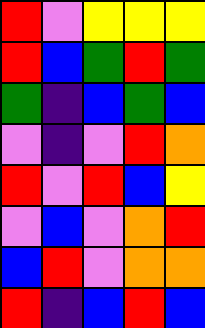[["red", "violet", "yellow", "yellow", "yellow"], ["red", "blue", "green", "red", "green"], ["green", "indigo", "blue", "green", "blue"], ["violet", "indigo", "violet", "red", "orange"], ["red", "violet", "red", "blue", "yellow"], ["violet", "blue", "violet", "orange", "red"], ["blue", "red", "violet", "orange", "orange"], ["red", "indigo", "blue", "red", "blue"]]